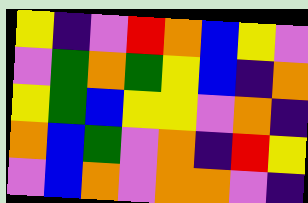[["yellow", "indigo", "violet", "red", "orange", "blue", "yellow", "violet"], ["violet", "green", "orange", "green", "yellow", "blue", "indigo", "orange"], ["yellow", "green", "blue", "yellow", "yellow", "violet", "orange", "indigo"], ["orange", "blue", "green", "violet", "orange", "indigo", "red", "yellow"], ["violet", "blue", "orange", "violet", "orange", "orange", "violet", "indigo"]]